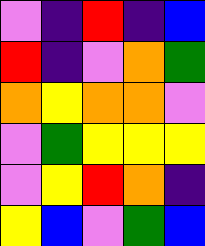[["violet", "indigo", "red", "indigo", "blue"], ["red", "indigo", "violet", "orange", "green"], ["orange", "yellow", "orange", "orange", "violet"], ["violet", "green", "yellow", "yellow", "yellow"], ["violet", "yellow", "red", "orange", "indigo"], ["yellow", "blue", "violet", "green", "blue"]]